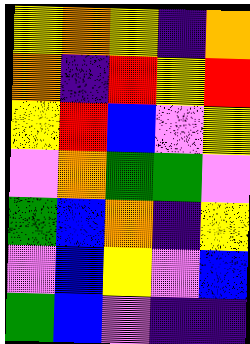[["yellow", "orange", "yellow", "indigo", "orange"], ["orange", "indigo", "red", "yellow", "red"], ["yellow", "red", "blue", "violet", "yellow"], ["violet", "orange", "green", "green", "violet"], ["green", "blue", "orange", "indigo", "yellow"], ["violet", "blue", "yellow", "violet", "blue"], ["green", "blue", "violet", "indigo", "indigo"]]